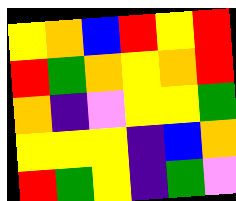[["yellow", "orange", "blue", "red", "yellow", "red"], ["red", "green", "orange", "yellow", "orange", "red"], ["orange", "indigo", "violet", "yellow", "yellow", "green"], ["yellow", "yellow", "yellow", "indigo", "blue", "orange"], ["red", "green", "yellow", "indigo", "green", "violet"]]